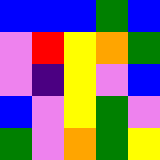[["blue", "blue", "blue", "green", "blue"], ["violet", "red", "yellow", "orange", "green"], ["violet", "indigo", "yellow", "violet", "blue"], ["blue", "violet", "yellow", "green", "violet"], ["green", "violet", "orange", "green", "yellow"]]